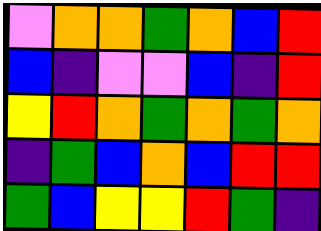[["violet", "orange", "orange", "green", "orange", "blue", "red"], ["blue", "indigo", "violet", "violet", "blue", "indigo", "red"], ["yellow", "red", "orange", "green", "orange", "green", "orange"], ["indigo", "green", "blue", "orange", "blue", "red", "red"], ["green", "blue", "yellow", "yellow", "red", "green", "indigo"]]